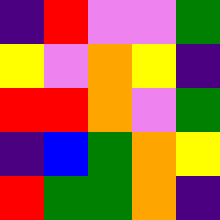[["indigo", "red", "violet", "violet", "green"], ["yellow", "violet", "orange", "yellow", "indigo"], ["red", "red", "orange", "violet", "green"], ["indigo", "blue", "green", "orange", "yellow"], ["red", "green", "green", "orange", "indigo"]]